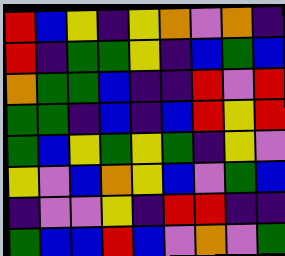[["red", "blue", "yellow", "indigo", "yellow", "orange", "violet", "orange", "indigo"], ["red", "indigo", "green", "green", "yellow", "indigo", "blue", "green", "blue"], ["orange", "green", "green", "blue", "indigo", "indigo", "red", "violet", "red"], ["green", "green", "indigo", "blue", "indigo", "blue", "red", "yellow", "red"], ["green", "blue", "yellow", "green", "yellow", "green", "indigo", "yellow", "violet"], ["yellow", "violet", "blue", "orange", "yellow", "blue", "violet", "green", "blue"], ["indigo", "violet", "violet", "yellow", "indigo", "red", "red", "indigo", "indigo"], ["green", "blue", "blue", "red", "blue", "violet", "orange", "violet", "green"]]